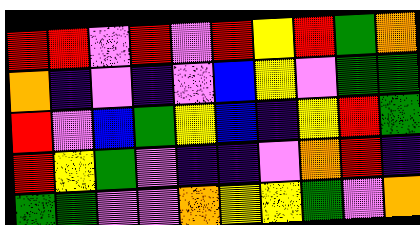[["red", "red", "violet", "red", "violet", "red", "yellow", "red", "green", "orange"], ["orange", "indigo", "violet", "indigo", "violet", "blue", "yellow", "violet", "green", "green"], ["red", "violet", "blue", "green", "yellow", "blue", "indigo", "yellow", "red", "green"], ["red", "yellow", "green", "violet", "indigo", "indigo", "violet", "orange", "red", "indigo"], ["green", "green", "violet", "violet", "orange", "yellow", "yellow", "green", "violet", "orange"]]